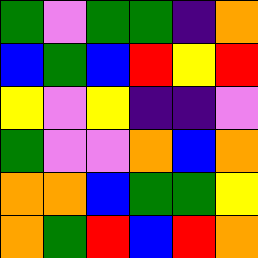[["green", "violet", "green", "green", "indigo", "orange"], ["blue", "green", "blue", "red", "yellow", "red"], ["yellow", "violet", "yellow", "indigo", "indigo", "violet"], ["green", "violet", "violet", "orange", "blue", "orange"], ["orange", "orange", "blue", "green", "green", "yellow"], ["orange", "green", "red", "blue", "red", "orange"]]